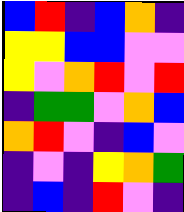[["blue", "red", "indigo", "blue", "orange", "indigo"], ["yellow", "yellow", "blue", "blue", "violet", "violet"], ["yellow", "violet", "orange", "red", "violet", "red"], ["indigo", "green", "green", "violet", "orange", "blue"], ["orange", "red", "violet", "indigo", "blue", "violet"], ["indigo", "violet", "indigo", "yellow", "orange", "green"], ["indigo", "blue", "indigo", "red", "violet", "indigo"]]